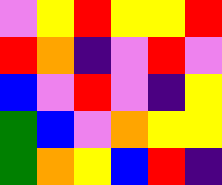[["violet", "yellow", "red", "yellow", "yellow", "red"], ["red", "orange", "indigo", "violet", "red", "violet"], ["blue", "violet", "red", "violet", "indigo", "yellow"], ["green", "blue", "violet", "orange", "yellow", "yellow"], ["green", "orange", "yellow", "blue", "red", "indigo"]]